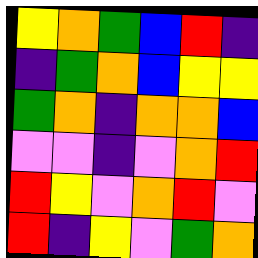[["yellow", "orange", "green", "blue", "red", "indigo"], ["indigo", "green", "orange", "blue", "yellow", "yellow"], ["green", "orange", "indigo", "orange", "orange", "blue"], ["violet", "violet", "indigo", "violet", "orange", "red"], ["red", "yellow", "violet", "orange", "red", "violet"], ["red", "indigo", "yellow", "violet", "green", "orange"]]